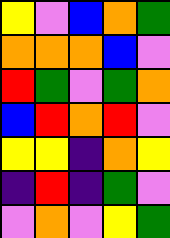[["yellow", "violet", "blue", "orange", "green"], ["orange", "orange", "orange", "blue", "violet"], ["red", "green", "violet", "green", "orange"], ["blue", "red", "orange", "red", "violet"], ["yellow", "yellow", "indigo", "orange", "yellow"], ["indigo", "red", "indigo", "green", "violet"], ["violet", "orange", "violet", "yellow", "green"]]